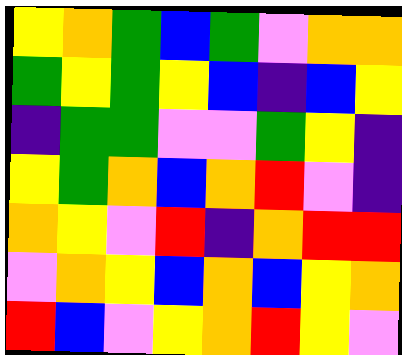[["yellow", "orange", "green", "blue", "green", "violet", "orange", "orange"], ["green", "yellow", "green", "yellow", "blue", "indigo", "blue", "yellow"], ["indigo", "green", "green", "violet", "violet", "green", "yellow", "indigo"], ["yellow", "green", "orange", "blue", "orange", "red", "violet", "indigo"], ["orange", "yellow", "violet", "red", "indigo", "orange", "red", "red"], ["violet", "orange", "yellow", "blue", "orange", "blue", "yellow", "orange"], ["red", "blue", "violet", "yellow", "orange", "red", "yellow", "violet"]]